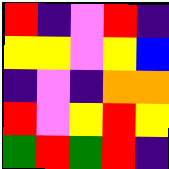[["red", "indigo", "violet", "red", "indigo"], ["yellow", "yellow", "violet", "yellow", "blue"], ["indigo", "violet", "indigo", "orange", "orange"], ["red", "violet", "yellow", "red", "yellow"], ["green", "red", "green", "red", "indigo"]]